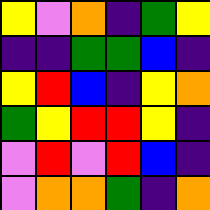[["yellow", "violet", "orange", "indigo", "green", "yellow"], ["indigo", "indigo", "green", "green", "blue", "indigo"], ["yellow", "red", "blue", "indigo", "yellow", "orange"], ["green", "yellow", "red", "red", "yellow", "indigo"], ["violet", "red", "violet", "red", "blue", "indigo"], ["violet", "orange", "orange", "green", "indigo", "orange"]]